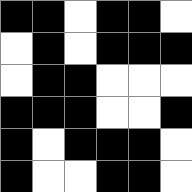[["black", "black", "white", "black", "black", "white"], ["white", "black", "white", "black", "black", "black"], ["white", "black", "black", "white", "white", "white"], ["black", "black", "black", "white", "white", "black"], ["black", "white", "black", "black", "black", "white"], ["black", "white", "white", "black", "black", "white"]]